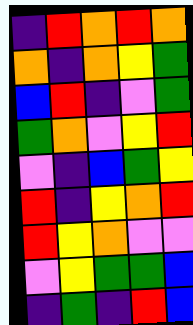[["indigo", "red", "orange", "red", "orange"], ["orange", "indigo", "orange", "yellow", "green"], ["blue", "red", "indigo", "violet", "green"], ["green", "orange", "violet", "yellow", "red"], ["violet", "indigo", "blue", "green", "yellow"], ["red", "indigo", "yellow", "orange", "red"], ["red", "yellow", "orange", "violet", "violet"], ["violet", "yellow", "green", "green", "blue"], ["indigo", "green", "indigo", "red", "blue"]]